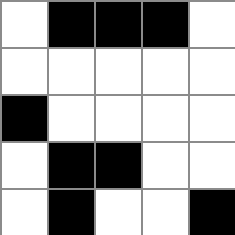[["white", "black", "black", "black", "white"], ["white", "white", "white", "white", "white"], ["black", "white", "white", "white", "white"], ["white", "black", "black", "white", "white"], ["white", "black", "white", "white", "black"]]